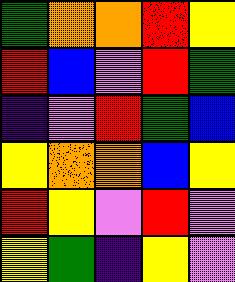[["green", "orange", "orange", "red", "yellow"], ["red", "blue", "violet", "red", "green"], ["indigo", "violet", "red", "green", "blue"], ["yellow", "orange", "orange", "blue", "yellow"], ["red", "yellow", "violet", "red", "violet"], ["yellow", "green", "indigo", "yellow", "violet"]]